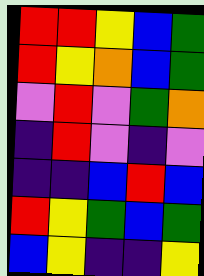[["red", "red", "yellow", "blue", "green"], ["red", "yellow", "orange", "blue", "green"], ["violet", "red", "violet", "green", "orange"], ["indigo", "red", "violet", "indigo", "violet"], ["indigo", "indigo", "blue", "red", "blue"], ["red", "yellow", "green", "blue", "green"], ["blue", "yellow", "indigo", "indigo", "yellow"]]